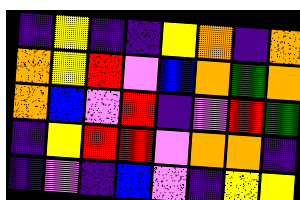[["indigo", "yellow", "indigo", "indigo", "yellow", "orange", "indigo", "orange"], ["orange", "yellow", "red", "violet", "blue", "orange", "green", "orange"], ["orange", "blue", "violet", "red", "indigo", "violet", "red", "green"], ["indigo", "yellow", "red", "red", "violet", "orange", "orange", "indigo"], ["indigo", "violet", "indigo", "blue", "violet", "indigo", "yellow", "yellow"]]